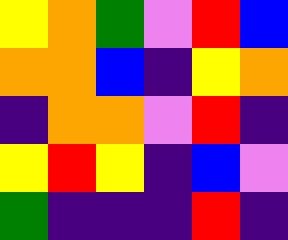[["yellow", "orange", "green", "violet", "red", "blue"], ["orange", "orange", "blue", "indigo", "yellow", "orange"], ["indigo", "orange", "orange", "violet", "red", "indigo"], ["yellow", "red", "yellow", "indigo", "blue", "violet"], ["green", "indigo", "indigo", "indigo", "red", "indigo"]]